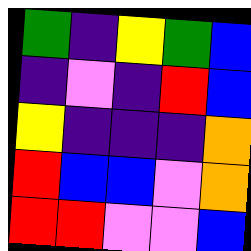[["green", "indigo", "yellow", "green", "blue"], ["indigo", "violet", "indigo", "red", "blue"], ["yellow", "indigo", "indigo", "indigo", "orange"], ["red", "blue", "blue", "violet", "orange"], ["red", "red", "violet", "violet", "blue"]]